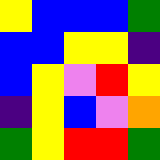[["yellow", "blue", "blue", "blue", "green"], ["blue", "blue", "yellow", "yellow", "indigo"], ["blue", "yellow", "violet", "red", "yellow"], ["indigo", "yellow", "blue", "violet", "orange"], ["green", "yellow", "red", "red", "green"]]